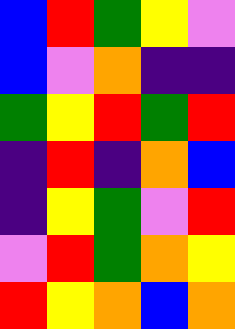[["blue", "red", "green", "yellow", "violet"], ["blue", "violet", "orange", "indigo", "indigo"], ["green", "yellow", "red", "green", "red"], ["indigo", "red", "indigo", "orange", "blue"], ["indigo", "yellow", "green", "violet", "red"], ["violet", "red", "green", "orange", "yellow"], ["red", "yellow", "orange", "blue", "orange"]]